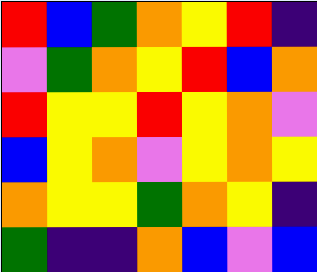[["red", "blue", "green", "orange", "yellow", "red", "indigo"], ["violet", "green", "orange", "yellow", "red", "blue", "orange"], ["red", "yellow", "yellow", "red", "yellow", "orange", "violet"], ["blue", "yellow", "orange", "violet", "yellow", "orange", "yellow"], ["orange", "yellow", "yellow", "green", "orange", "yellow", "indigo"], ["green", "indigo", "indigo", "orange", "blue", "violet", "blue"]]